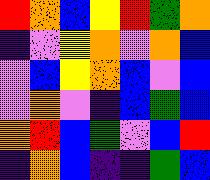[["red", "orange", "blue", "yellow", "red", "green", "orange"], ["indigo", "violet", "yellow", "orange", "violet", "orange", "blue"], ["violet", "blue", "yellow", "orange", "blue", "violet", "blue"], ["violet", "orange", "violet", "indigo", "blue", "green", "blue"], ["orange", "red", "blue", "green", "violet", "blue", "red"], ["indigo", "orange", "blue", "indigo", "indigo", "green", "blue"]]